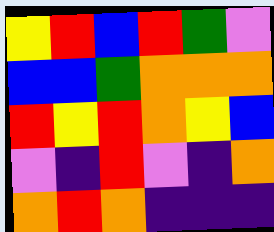[["yellow", "red", "blue", "red", "green", "violet"], ["blue", "blue", "green", "orange", "orange", "orange"], ["red", "yellow", "red", "orange", "yellow", "blue"], ["violet", "indigo", "red", "violet", "indigo", "orange"], ["orange", "red", "orange", "indigo", "indigo", "indigo"]]